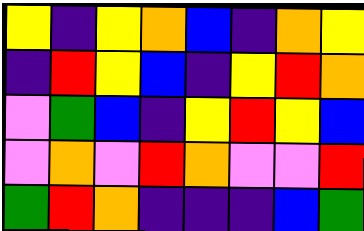[["yellow", "indigo", "yellow", "orange", "blue", "indigo", "orange", "yellow"], ["indigo", "red", "yellow", "blue", "indigo", "yellow", "red", "orange"], ["violet", "green", "blue", "indigo", "yellow", "red", "yellow", "blue"], ["violet", "orange", "violet", "red", "orange", "violet", "violet", "red"], ["green", "red", "orange", "indigo", "indigo", "indigo", "blue", "green"]]